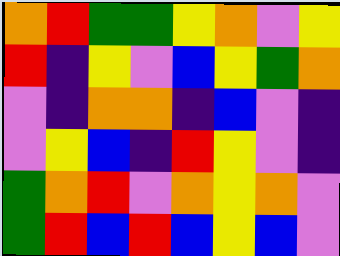[["orange", "red", "green", "green", "yellow", "orange", "violet", "yellow"], ["red", "indigo", "yellow", "violet", "blue", "yellow", "green", "orange"], ["violet", "indigo", "orange", "orange", "indigo", "blue", "violet", "indigo"], ["violet", "yellow", "blue", "indigo", "red", "yellow", "violet", "indigo"], ["green", "orange", "red", "violet", "orange", "yellow", "orange", "violet"], ["green", "red", "blue", "red", "blue", "yellow", "blue", "violet"]]